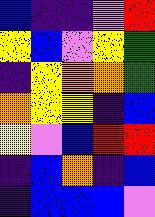[["blue", "indigo", "indigo", "violet", "red"], ["yellow", "blue", "violet", "yellow", "green"], ["indigo", "yellow", "orange", "orange", "green"], ["orange", "yellow", "yellow", "indigo", "blue"], ["yellow", "violet", "blue", "red", "red"], ["indigo", "blue", "orange", "indigo", "blue"], ["indigo", "blue", "blue", "blue", "violet"]]